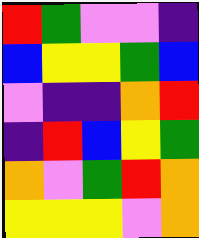[["red", "green", "violet", "violet", "indigo"], ["blue", "yellow", "yellow", "green", "blue"], ["violet", "indigo", "indigo", "orange", "red"], ["indigo", "red", "blue", "yellow", "green"], ["orange", "violet", "green", "red", "orange"], ["yellow", "yellow", "yellow", "violet", "orange"]]